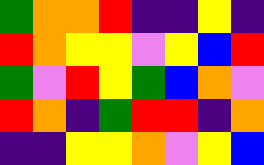[["green", "orange", "orange", "red", "indigo", "indigo", "yellow", "indigo"], ["red", "orange", "yellow", "yellow", "violet", "yellow", "blue", "red"], ["green", "violet", "red", "yellow", "green", "blue", "orange", "violet"], ["red", "orange", "indigo", "green", "red", "red", "indigo", "orange"], ["indigo", "indigo", "yellow", "yellow", "orange", "violet", "yellow", "blue"]]